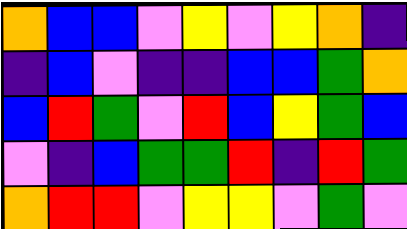[["orange", "blue", "blue", "violet", "yellow", "violet", "yellow", "orange", "indigo"], ["indigo", "blue", "violet", "indigo", "indigo", "blue", "blue", "green", "orange"], ["blue", "red", "green", "violet", "red", "blue", "yellow", "green", "blue"], ["violet", "indigo", "blue", "green", "green", "red", "indigo", "red", "green"], ["orange", "red", "red", "violet", "yellow", "yellow", "violet", "green", "violet"]]